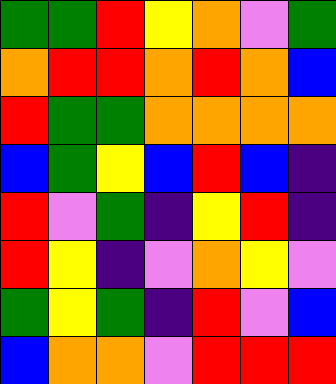[["green", "green", "red", "yellow", "orange", "violet", "green"], ["orange", "red", "red", "orange", "red", "orange", "blue"], ["red", "green", "green", "orange", "orange", "orange", "orange"], ["blue", "green", "yellow", "blue", "red", "blue", "indigo"], ["red", "violet", "green", "indigo", "yellow", "red", "indigo"], ["red", "yellow", "indigo", "violet", "orange", "yellow", "violet"], ["green", "yellow", "green", "indigo", "red", "violet", "blue"], ["blue", "orange", "orange", "violet", "red", "red", "red"]]